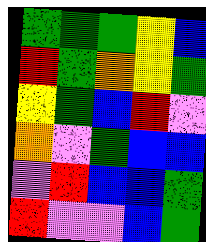[["green", "green", "green", "yellow", "blue"], ["red", "green", "orange", "yellow", "green"], ["yellow", "green", "blue", "red", "violet"], ["orange", "violet", "green", "blue", "blue"], ["violet", "red", "blue", "blue", "green"], ["red", "violet", "violet", "blue", "green"]]